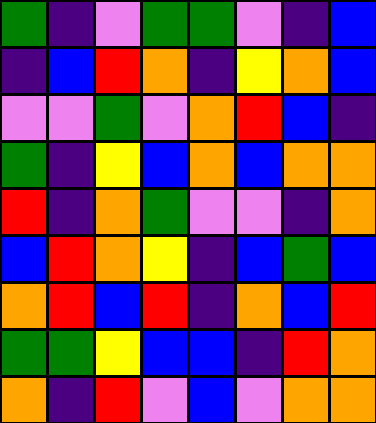[["green", "indigo", "violet", "green", "green", "violet", "indigo", "blue"], ["indigo", "blue", "red", "orange", "indigo", "yellow", "orange", "blue"], ["violet", "violet", "green", "violet", "orange", "red", "blue", "indigo"], ["green", "indigo", "yellow", "blue", "orange", "blue", "orange", "orange"], ["red", "indigo", "orange", "green", "violet", "violet", "indigo", "orange"], ["blue", "red", "orange", "yellow", "indigo", "blue", "green", "blue"], ["orange", "red", "blue", "red", "indigo", "orange", "blue", "red"], ["green", "green", "yellow", "blue", "blue", "indigo", "red", "orange"], ["orange", "indigo", "red", "violet", "blue", "violet", "orange", "orange"]]